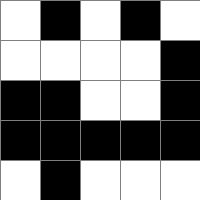[["white", "black", "white", "black", "white"], ["white", "white", "white", "white", "black"], ["black", "black", "white", "white", "black"], ["black", "black", "black", "black", "black"], ["white", "black", "white", "white", "white"]]